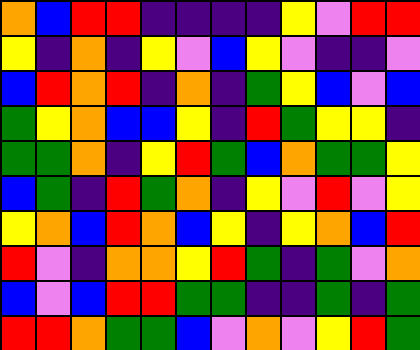[["orange", "blue", "red", "red", "indigo", "indigo", "indigo", "indigo", "yellow", "violet", "red", "red"], ["yellow", "indigo", "orange", "indigo", "yellow", "violet", "blue", "yellow", "violet", "indigo", "indigo", "violet"], ["blue", "red", "orange", "red", "indigo", "orange", "indigo", "green", "yellow", "blue", "violet", "blue"], ["green", "yellow", "orange", "blue", "blue", "yellow", "indigo", "red", "green", "yellow", "yellow", "indigo"], ["green", "green", "orange", "indigo", "yellow", "red", "green", "blue", "orange", "green", "green", "yellow"], ["blue", "green", "indigo", "red", "green", "orange", "indigo", "yellow", "violet", "red", "violet", "yellow"], ["yellow", "orange", "blue", "red", "orange", "blue", "yellow", "indigo", "yellow", "orange", "blue", "red"], ["red", "violet", "indigo", "orange", "orange", "yellow", "red", "green", "indigo", "green", "violet", "orange"], ["blue", "violet", "blue", "red", "red", "green", "green", "indigo", "indigo", "green", "indigo", "green"], ["red", "red", "orange", "green", "green", "blue", "violet", "orange", "violet", "yellow", "red", "green"]]